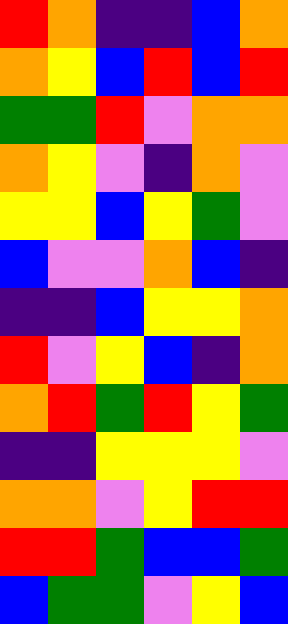[["red", "orange", "indigo", "indigo", "blue", "orange"], ["orange", "yellow", "blue", "red", "blue", "red"], ["green", "green", "red", "violet", "orange", "orange"], ["orange", "yellow", "violet", "indigo", "orange", "violet"], ["yellow", "yellow", "blue", "yellow", "green", "violet"], ["blue", "violet", "violet", "orange", "blue", "indigo"], ["indigo", "indigo", "blue", "yellow", "yellow", "orange"], ["red", "violet", "yellow", "blue", "indigo", "orange"], ["orange", "red", "green", "red", "yellow", "green"], ["indigo", "indigo", "yellow", "yellow", "yellow", "violet"], ["orange", "orange", "violet", "yellow", "red", "red"], ["red", "red", "green", "blue", "blue", "green"], ["blue", "green", "green", "violet", "yellow", "blue"]]